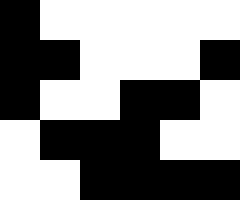[["black", "white", "white", "white", "white", "white"], ["black", "black", "white", "white", "white", "black"], ["black", "white", "white", "black", "black", "white"], ["white", "black", "black", "black", "white", "white"], ["white", "white", "black", "black", "black", "black"]]